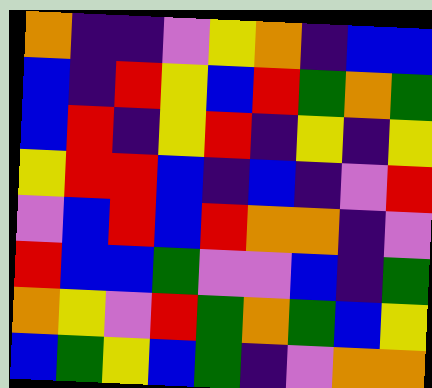[["orange", "indigo", "indigo", "violet", "yellow", "orange", "indigo", "blue", "blue"], ["blue", "indigo", "red", "yellow", "blue", "red", "green", "orange", "green"], ["blue", "red", "indigo", "yellow", "red", "indigo", "yellow", "indigo", "yellow"], ["yellow", "red", "red", "blue", "indigo", "blue", "indigo", "violet", "red"], ["violet", "blue", "red", "blue", "red", "orange", "orange", "indigo", "violet"], ["red", "blue", "blue", "green", "violet", "violet", "blue", "indigo", "green"], ["orange", "yellow", "violet", "red", "green", "orange", "green", "blue", "yellow"], ["blue", "green", "yellow", "blue", "green", "indigo", "violet", "orange", "orange"]]